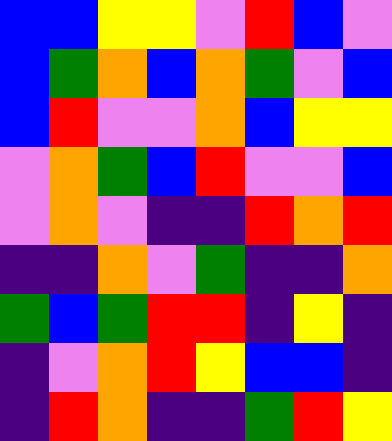[["blue", "blue", "yellow", "yellow", "violet", "red", "blue", "violet"], ["blue", "green", "orange", "blue", "orange", "green", "violet", "blue"], ["blue", "red", "violet", "violet", "orange", "blue", "yellow", "yellow"], ["violet", "orange", "green", "blue", "red", "violet", "violet", "blue"], ["violet", "orange", "violet", "indigo", "indigo", "red", "orange", "red"], ["indigo", "indigo", "orange", "violet", "green", "indigo", "indigo", "orange"], ["green", "blue", "green", "red", "red", "indigo", "yellow", "indigo"], ["indigo", "violet", "orange", "red", "yellow", "blue", "blue", "indigo"], ["indigo", "red", "orange", "indigo", "indigo", "green", "red", "yellow"]]